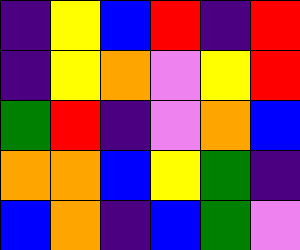[["indigo", "yellow", "blue", "red", "indigo", "red"], ["indigo", "yellow", "orange", "violet", "yellow", "red"], ["green", "red", "indigo", "violet", "orange", "blue"], ["orange", "orange", "blue", "yellow", "green", "indigo"], ["blue", "orange", "indigo", "blue", "green", "violet"]]